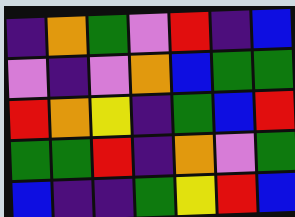[["indigo", "orange", "green", "violet", "red", "indigo", "blue"], ["violet", "indigo", "violet", "orange", "blue", "green", "green"], ["red", "orange", "yellow", "indigo", "green", "blue", "red"], ["green", "green", "red", "indigo", "orange", "violet", "green"], ["blue", "indigo", "indigo", "green", "yellow", "red", "blue"]]